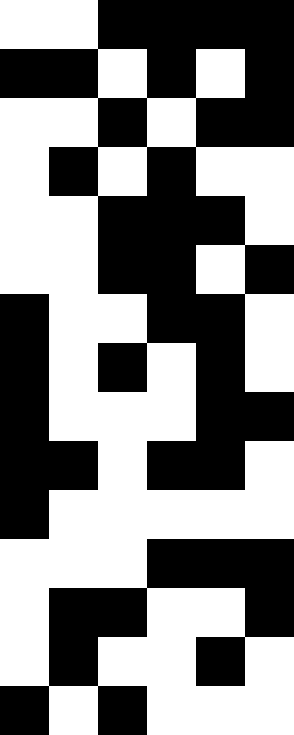[["white", "white", "black", "black", "black", "black"], ["black", "black", "white", "black", "white", "black"], ["white", "white", "black", "white", "black", "black"], ["white", "black", "white", "black", "white", "white"], ["white", "white", "black", "black", "black", "white"], ["white", "white", "black", "black", "white", "black"], ["black", "white", "white", "black", "black", "white"], ["black", "white", "black", "white", "black", "white"], ["black", "white", "white", "white", "black", "black"], ["black", "black", "white", "black", "black", "white"], ["black", "white", "white", "white", "white", "white"], ["white", "white", "white", "black", "black", "black"], ["white", "black", "black", "white", "white", "black"], ["white", "black", "white", "white", "black", "white"], ["black", "white", "black", "white", "white", "white"]]